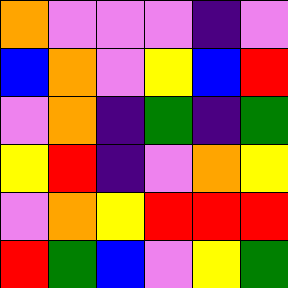[["orange", "violet", "violet", "violet", "indigo", "violet"], ["blue", "orange", "violet", "yellow", "blue", "red"], ["violet", "orange", "indigo", "green", "indigo", "green"], ["yellow", "red", "indigo", "violet", "orange", "yellow"], ["violet", "orange", "yellow", "red", "red", "red"], ["red", "green", "blue", "violet", "yellow", "green"]]